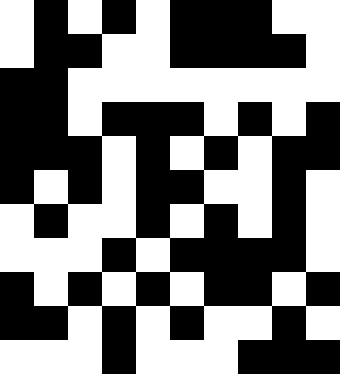[["white", "black", "white", "black", "white", "black", "black", "black", "white", "white"], ["white", "black", "black", "white", "white", "black", "black", "black", "black", "white"], ["black", "black", "white", "white", "white", "white", "white", "white", "white", "white"], ["black", "black", "white", "black", "black", "black", "white", "black", "white", "black"], ["black", "black", "black", "white", "black", "white", "black", "white", "black", "black"], ["black", "white", "black", "white", "black", "black", "white", "white", "black", "white"], ["white", "black", "white", "white", "black", "white", "black", "white", "black", "white"], ["white", "white", "white", "black", "white", "black", "black", "black", "black", "white"], ["black", "white", "black", "white", "black", "white", "black", "black", "white", "black"], ["black", "black", "white", "black", "white", "black", "white", "white", "black", "white"], ["white", "white", "white", "black", "white", "white", "white", "black", "black", "black"]]